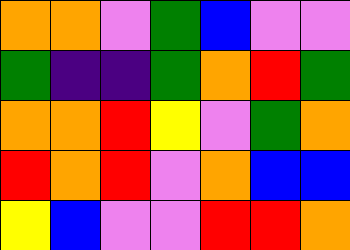[["orange", "orange", "violet", "green", "blue", "violet", "violet"], ["green", "indigo", "indigo", "green", "orange", "red", "green"], ["orange", "orange", "red", "yellow", "violet", "green", "orange"], ["red", "orange", "red", "violet", "orange", "blue", "blue"], ["yellow", "blue", "violet", "violet", "red", "red", "orange"]]